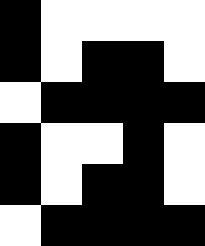[["black", "white", "white", "white", "white"], ["black", "white", "black", "black", "white"], ["white", "black", "black", "black", "black"], ["black", "white", "white", "black", "white"], ["black", "white", "black", "black", "white"], ["white", "black", "black", "black", "black"]]